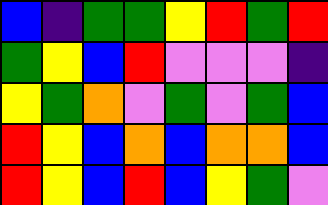[["blue", "indigo", "green", "green", "yellow", "red", "green", "red"], ["green", "yellow", "blue", "red", "violet", "violet", "violet", "indigo"], ["yellow", "green", "orange", "violet", "green", "violet", "green", "blue"], ["red", "yellow", "blue", "orange", "blue", "orange", "orange", "blue"], ["red", "yellow", "blue", "red", "blue", "yellow", "green", "violet"]]